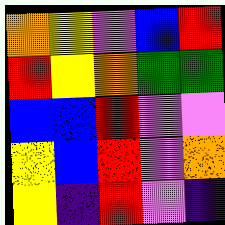[["orange", "yellow", "violet", "blue", "red"], ["red", "yellow", "orange", "green", "green"], ["blue", "blue", "red", "violet", "violet"], ["yellow", "blue", "red", "violet", "orange"], ["yellow", "indigo", "red", "violet", "indigo"]]